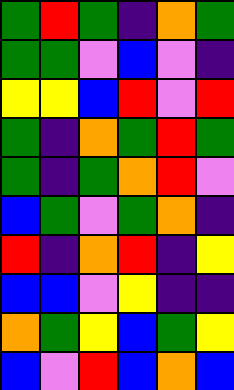[["green", "red", "green", "indigo", "orange", "green"], ["green", "green", "violet", "blue", "violet", "indigo"], ["yellow", "yellow", "blue", "red", "violet", "red"], ["green", "indigo", "orange", "green", "red", "green"], ["green", "indigo", "green", "orange", "red", "violet"], ["blue", "green", "violet", "green", "orange", "indigo"], ["red", "indigo", "orange", "red", "indigo", "yellow"], ["blue", "blue", "violet", "yellow", "indigo", "indigo"], ["orange", "green", "yellow", "blue", "green", "yellow"], ["blue", "violet", "red", "blue", "orange", "blue"]]